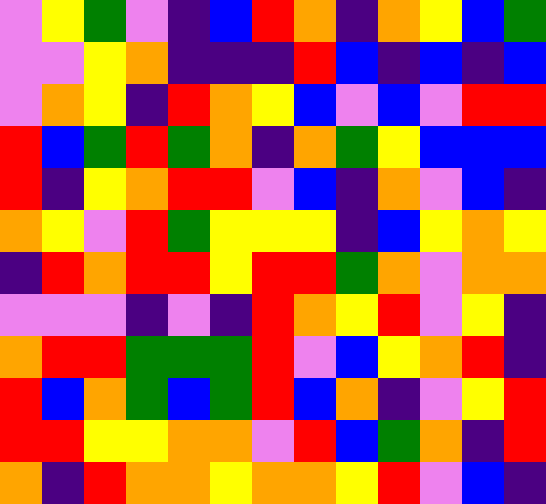[["violet", "yellow", "green", "violet", "indigo", "blue", "red", "orange", "indigo", "orange", "yellow", "blue", "green"], ["violet", "violet", "yellow", "orange", "indigo", "indigo", "indigo", "red", "blue", "indigo", "blue", "indigo", "blue"], ["violet", "orange", "yellow", "indigo", "red", "orange", "yellow", "blue", "violet", "blue", "violet", "red", "red"], ["red", "blue", "green", "red", "green", "orange", "indigo", "orange", "green", "yellow", "blue", "blue", "blue"], ["red", "indigo", "yellow", "orange", "red", "red", "violet", "blue", "indigo", "orange", "violet", "blue", "indigo"], ["orange", "yellow", "violet", "red", "green", "yellow", "yellow", "yellow", "indigo", "blue", "yellow", "orange", "yellow"], ["indigo", "red", "orange", "red", "red", "yellow", "red", "red", "green", "orange", "violet", "orange", "orange"], ["violet", "violet", "violet", "indigo", "violet", "indigo", "red", "orange", "yellow", "red", "violet", "yellow", "indigo"], ["orange", "red", "red", "green", "green", "green", "red", "violet", "blue", "yellow", "orange", "red", "indigo"], ["red", "blue", "orange", "green", "blue", "green", "red", "blue", "orange", "indigo", "violet", "yellow", "red"], ["red", "red", "yellow", "yellow", "orange", "orange", "violet", "red", "blue", "green", "orange", "indigo", "red"], ["orange", "indigo", "red", "orange", "orange", "yellow", "orange", "orange", "yellow", "red", "violet", "blue", "indigo"]]